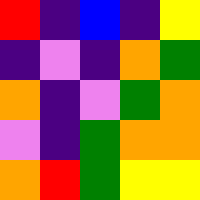[["red", "indigo", "blue", "indigo", "yellow"], ["indigo", "violet", "indigo", "orange", "green"], ["orange", "indigo", "violet", "green", "orange"], ["violet", "indigo", "green", "orange", "orange"], ["orange", "red", "green", "yellow", "yellow"]]